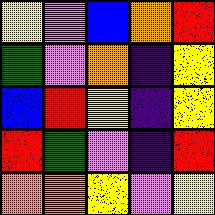[["yellow", "violet", "blue", "orange", "red"], ["green", "violet", "orange", "indigo", "yellow"], ["blue", "red", "yellow", "indigo", "yellow"], ["red", "green", "violet", "indigo", "red"], ["orange", "orange", "yellow", "violet", "yellow"]]